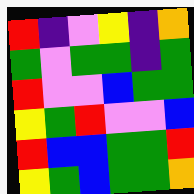[["red", "indigo", "violet", "yellow", "indigo", "orange"], ["green", "violet", "green", "green", "indigo", "green"], ["red", "violet", "violet", "blue", "green", "green"], ["yellow", "green", "red", "violet", "violet", "blue"], ["red", "blue", "blue", "green", "green", "red"], ["yellow", "green", "blue", "green", "green", "orange"]]